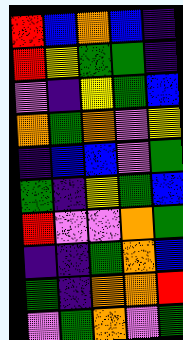[["red", "blue", "orange", "blue", "indigo"], ["red", "yellow", "green", "green", "indigo"], ["violet", "indigo", "yellow", "green", "blue"], ["orange", "green", "orange", "violet", "yellow"], ["indigo", "blue", "blue", "violet", "green"], ["green", "indigo", "yellow", "green", "blue"], ["red", "violet", "violet", "orange", "green"], ["indigo", "indigo", "green", "orange", "blue"], ["green", "indigo", "orange", "orange", "red"], ["violet", "green", "orange", "violet", "green"]]